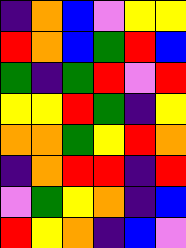[["indigo", "orange", "blue", "violet", "yellow", "yellow"], ["red", "orange", "blue", "green", "red", "blue"], ["green", "indigo", "green", "red", "violet", "red"], ["yellow", "yellow", "red", "green", "indigo", "yellow"], ["orange", "orange", "green", "yellow", "red", "orange"], ["indigo", "orange", "red", "red", "indigo", "red"], ["violet", "green", "yellow", "orange", "indigo", "blue"], ["red", "yellow", "orange", "indigo", "blue", "violet"]]